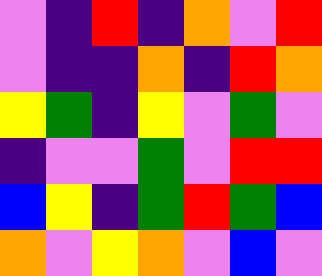[["violet", "indigo", "red", "indigo", "orange", "violet", "red"], ["violet", "indigo", "indigo", "orange", "indigo", "red", "orange"], ["yellow", "green", "indigo", "yellow", "violet", "green", "violet"], ["indigo", "violet", "violet", "green", "violet", "red", "red"], ["blue", "yellow", "indigo", "green", "red", "green", "blue"], ["orange", "violet", "yellow", "orange", "violet", "blue", "violet"]]